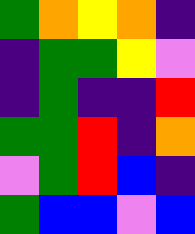[["green", "orange", "yellow", "orange", "indigo"], ["indigo", "green", "green", "yellow", "violet"], ["indigo", "green", "indigo", "indigo", "red"], ["green", "green", "red", "indigo", "orange"], ["violet", "green", "red", "blue", "indigo"], ["green", "blue", "blue", "violet", "blue"]]